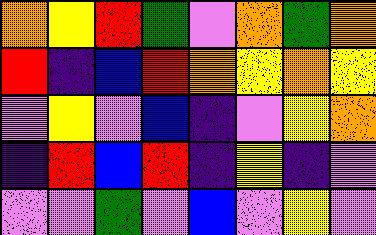[["orange", "yellow", "red", "green", "violet", "orange", "green", "orange"], ["red", "indigo", "blue", "red", "orange", "yellow", "orange", "yellow"], ["violet", "yellow", "violet", "blue", "indigo", "violet", "yellow", "orange"], ["indigo", "red", "blue", "red", "indigo", "yellow", "indigo", "violet"], ["violet", "violet", "green", "violet", "blue", "violet", "yellow", "violet"]]